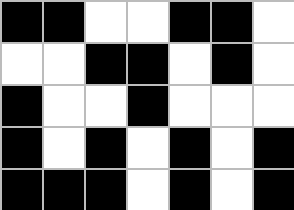[["black", "black", "white", "white", "black", "black", "white"], ["white", "white", "black", "black", "white", "black", "white"], ["black", "white", "white", "black", "white", "white", "white"], ["black", "white", "black", "white", "black", "white", "black"], ["black", "black", "black", "white", "black", "white", "black"]]